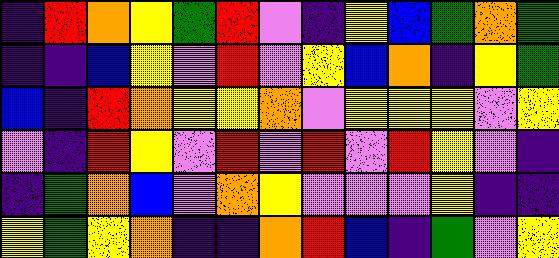[["indigo", "red", "orange", "yellow", "green", "red", "violet", "indigo", "yellow", "blue", "green", "orange", "green"], ["indigo", "indigo", "blue", "yellow", "violet", "red", "violet", "yellow", "blue", "orange", "indigo", "yellow", "green"], ["blue", "indigo", "red", "orange", "yellow", "yellow", "orange", "violet", "yellow", "yellow", "yellow", "violet", "yellow"], ["violet", "indigo", "red", "yellow", "violet", "red", "violet", "red", "violet", "red", "yellow", "violet", "indigo"], ["indigo", "green", "orange", "blue", "violet", "orange", "yellow", "violet", "violet", "violet", "yellow", "indigo", "indigo"], ["yellow", "green", "yellow", "orange", "indigo", "indigo", "orange", "red", "blue", "indigo", "green", "violet", "yellow"]]